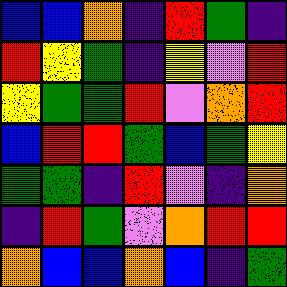[["blue", "blue", "orange", "indigo", "red", "green", "indigo"], ["red", "yellow", "green", "indigo", "yellow", "violet", "red"], ["yellow", "green", "green", "red", "violet", "orange", "red"], ["blue", "red", "red", "green", "blue", "green", "yellow"], ["green", "green", "indigo", "red", "violet", "indigo", "orange"], ["indigo", "red", "green", "violet", "orange", "red", "red"], ["orange", "blue", "blue", "orange", "blue", "indigo", "green"]]